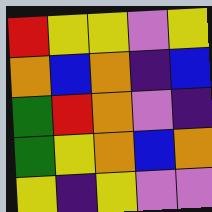[["red", "yellow", "yellow", "violet", "yellow"], ["orange", "blue", "orange", "indigo", "blue"], ["green", "red", "orange", "violet", "indigo"], ["green", "yellow", "orange", "blue", "orange"], ["yellow", "indigo", "yellow", "violet", "violet"]]